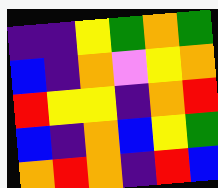[["indigo", "indigo", "yellow", "green", "orange", "green"], ["blue", "indigo", "orange", "violet", "yellow", "orange"], ["red", "yellow", "yellow", "indigo", "orange", "red"], ["blue", "indigo", "orange", "blue", "yellow", "green"], ["orange", "red", "orange", "indigo", "red", "blue"]]